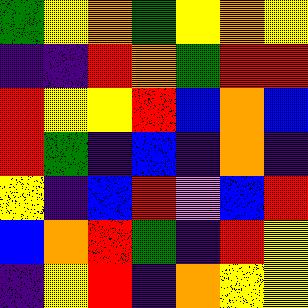[["green", "yellow", "orange", "green", "yellow", "orange", "yellow"], ["indigo", "indigo", "red", "orange", "green", "red", "red"], ["red", "yellow", "yellow", "red", "blue", "orange", "blue"], ["red", "green", "indigo", "blue", "indigo", "orange", "indigo"], ["yellow", "indigo", "blue", "red", "violet", "blue", "red"], ["blue", "orange", "red", "green", "indigo", "red", "yellow"], ["indigo", "yellow", "red", "indigo", "orange", "yellow", "yellow"]]